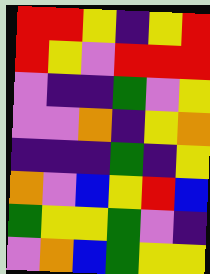[["red", "red", "yellow", "indigo", "yellow", "red"], ["red", "yellow", "violet", "red", "red", "red"], ["violet", "indigo", "indigo", "green", "violet", "yellow"], ["violet", "violet", "orange", "indigo", "yellow", "orange"], ["indigo", "indigo", "indigo", "green", "indigo", "yellow"], ["orange", "violet", "blue", "yellow", "red", "blue"], ["green", "yellow", "yellow", "green", "violet", "indigo"], ["violet", "orange", "blue", "green", "yellow", "yellow"]]